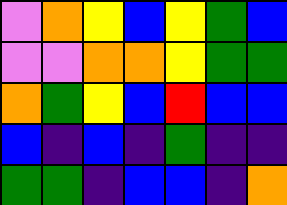[["violet", "orange", "yellow", "blue", "yellow", "green", "blue"], ["violet", "violet", "orange", "orange", "yellow", "green", "green"], ["orange", "green", "yellow", "blue", "red", "blue", "blue"], ["blue", "indigo", "blue", "indigo", "green", "indigo", "indigo"], ["green", "green", "indigo", "blue", "blue", "indigo", "orange"]]